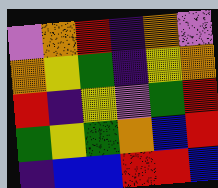[["violet", "orange", "red", "indigo", "orange", "violet"], ["orange", "yellow", "green", "indigo", "yellow", "orange"], ["red", "indigo", "yellow", "violet", "green", "red"], ["green", "yellow", "green", "orange", "blue", "red"], ["indigo", "blue", "blue", "red", "red", "blue"]]